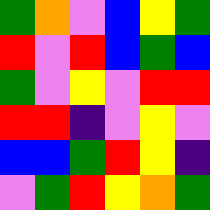[["green", "orange", "violet", "blue", "yellow", "green"], ["red", "violet", "red", "blue", "green", "blue"], ["green", "violet", "yellow", "violet", "red", "red"], ["red", "red", "indigo", "violet", "yellow", "violet"], ["blue", "blue", "green", "red", "yellow", "indigo"], ["violet", "green", "red", "yellow", "orange", "green"]]